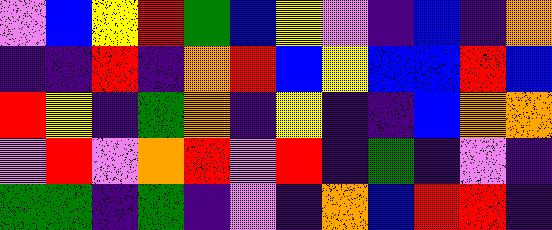[["violet", "blue", "yellow", "red", "green", "blue", "yellow", "violet", "indigo", "blue", "indigo", "orange"], ["indigo", "indigo", "red", "indigo", "orange", "red", "blue", "yellow", "blue", "blue", "red", "blue"], ["red", "yellow", "indigo", "green", "orange", "indigo", "yellow", "indigo", "indigo", "blue", "orange", "orange"], ["violet", "red", "violet", "orange", "red", "violet", "red", "indigo", "green", "indigo", "violet", "indigo"], ["green", "green", "indigo", "green", "indigo", "violet", "indigo", "orange", "blue", "red", "red", "indigo"]]